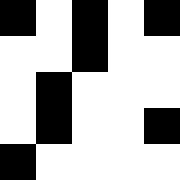[["black", "white", "black", "white", "black"], ["white", "white", "black", "white", "white"], ["white", "black", "white", "white", "white"], ["white", "black", "white", "white", "black"], ["black", "white", "white", "white", "white"]]